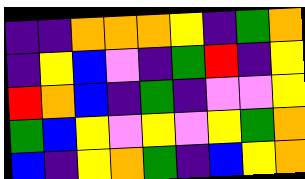[["indigo", "indigo", "orange", "orange", "orange", "yellow", "indigo", "green", "orange"], ["indigo", "yellow", "blue", "violet", "indigo", "green", "red", "indigo", "yellow"], ["red", "orange", "blue", "indigo", "green", "indigo", "violet", "violet", "yellow"], ["green", "blue", "yellow", "violet", "yellow", "violet", "yellow", "green", "orange"], ["blue", "indigo", "yellow", "orange", "green", "indigo", "blue", "yellow", "orange"]]